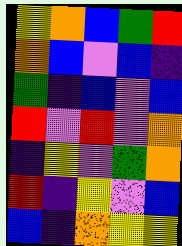[["yellow", "orange", "blue", "green", "red"], ["orange", "blue", "violet", "blue", "indigo"], ["green", "indigo", "blue", "violet", "blue"], ["red", "violet", "red", "violet", "orange"], ["indigo", "yellow", "violet", "green", "orange"], ["red", "indigo", "yellow", "violet", "blue"], ["blue", "indigo", "orange", "yellow", "yellow"]]